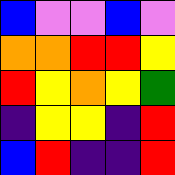[["blue", "violet", "violet", "blue", "violet"], ["orange", "orange", "red", "red", "yellow"], ["red", "yellow", "orange", "yellow", "green"], ["indigo", "yellow", "yellow", "indigo", "red"], ["blue", "red", "indigo", "indigo", "red"]]